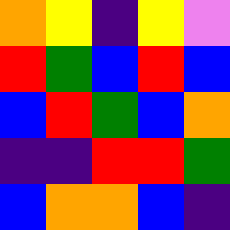[["orange", "yellow", "indigo", "yellow", "violet"], ["red", "green", "blue", "red", "blue"], ["blue", "red", "green", "blue", "orange"], ["indigo", "indigo", "red", "red", "green"], ["blue", "orange", "orange", "blue", "indigo"]]